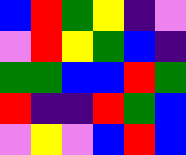[["blue", "red", "green", "yellow", "indigo", "violet"], ["violet", "red", "yellow", "green", "blue", "indigo"], ["green", "green", "blue", "blue", "red", "green"], ["red", "indigo", "indigo", "red", "green", "blue"], ["violet", "yellow", "violet", "blue", "red", "blue"]]